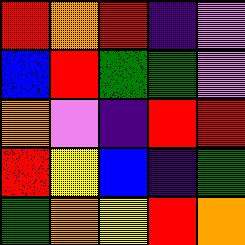[["red", "orange", "red", "indigo", "violet"], ["blue", "red", "green", "green", "violet"], ["orange", "violet", "indigo", "red", "red"], ["red", "yellow", "blue", "indigo", "green"], ["green", "orange", "yellow", "red", "orange"]]